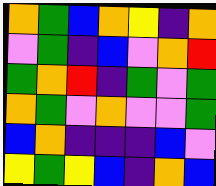[["orange", "green", "blue", "orange", "yellow", "indigo", "orange"], ["violet", "green", "indigo", "blue", "violet", "orange", "red"], ["green", "orange", "red", "indigo", "green", "violet", "green"], ["orange", "green", "violet", "orange", "violet", "violet", "green"], ["blue", "orange", "indigo", "indigo", "indigo", "blue", "violet"], ["yellow", "green", "yellow", "blue", "indigo", "orange", "blue"]]